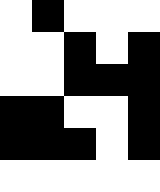[["white", "black", "white", "white", "white"], ["white", "white", "black", "white", "black"], ["white", "white", "black", "black", "black"], ["black", "black", "white", "white", "black"], ["black", "black", "black", "white", "black"], ["white", "white", "white", "white", "white"]]